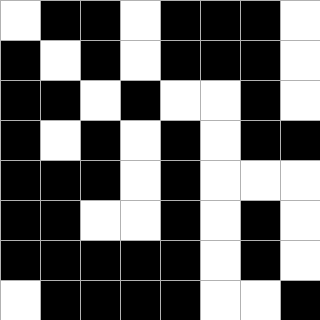[["white", "black", "black", "white", "black", "black", "black", "white"], ["black", "white", "black", "white", "black", "black", "black", "white"], ["black", "black", "white", "black", "white", "white", "black", "white"], ["black", "white", "black", "white", "black", "white", "black", "black"], ["black", "black", "black", "white", "black", "white", "white", "white"], ["black", "black", "white", "white", "black", "white", "black", "white"], ["black", "black", "black", "black", "black", "white", "black", "white"], ["white", "black", "black", "black", "black", "white", "white", "black"]]